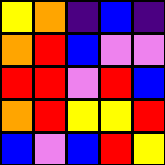[["yellow", "orange", "indigo", "blue", "indigo"], ["orange", "red", "blue", "violet", "violet"], ["red", "red", "violet", "red", "blue"], ["orange", "red", "yellow", "yellow", "red"], ["blue", "violet", "blue", "red", "yellow"]]